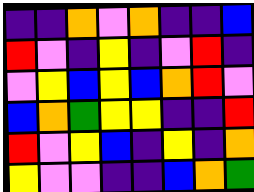[["indigo", "indigo", "orange", "violet", "orange", "indigo", "indigo", "blue"], ["red", "violet", "indigo", "yellow", "indigo", "violet", "red", "indigo"], ["violet", "yellow", "blue", "yellow", "blue", "orange", "red", "violet"], ["blue", "orange", "green", "yellow", "yellow", "indigo", "indigo", "red"], ["red", "violet", "yellow", "blue", "indigo", "yellow", "indigo", "orange"], ["yellow", "violet", "violet", "indigo", "indigo", "blue", "orange", "green"]]